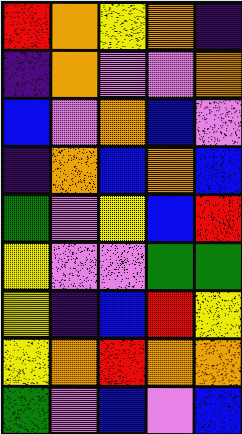[["red", "orange", "yellow", "orange", "indigo"], ["indigo", "orange", "violet", "violet", "orange"], ["blue", "violet", "orange", "blue", "violet"], ["indigo", "orange", "blue", "orange", "blue"], ["green", "violet", "yellow", "blue", "red"], ["yellow", "violet", "violet", "green", "green"], ["yellow", "indigo", "blue", "red", "yellow"], ["yellow", "orange", "red", "orange", "orange"], ["green", "violet", "blue", "violet", "blue"]]